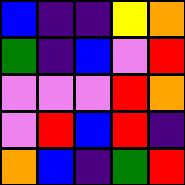[["blue", "indigo", "indigo", "yellow", "orange"], ["green", "indigo", "blue", "violet", "red"], ["violet", "violet", "violet", "red", "orange"], ["violet", "red", "blue", "red", "indigo"], ["orange", "blue", "indigo", "green", "red"]]